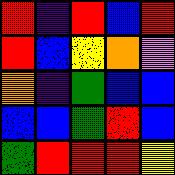[["red", "indigo", "red", "blue", "red"], ["red", "blue", "yellow", "orange", "violet"], ["orange", "indigo", "green", "blue", "blue"], ["blue", "blue", "green", "red", "blue"], ["green", "red", "red", "red", "yellow"]]